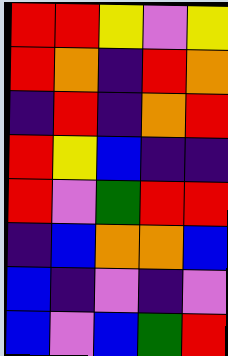[["red", "red", "yellow", "violet", "yellow"], ["red", "orange", "indigo", "red", "orange"], ["indigo", "red", "indigo", "orange", "red"], ["red", "yellow", "blue", "indigo", "indigo"], ["red", "violet", "green", "red", "red"], ["indigo", "blue", "orange", "orange", "blue"], ["blue", "indigo", "violet", "indigo", "violet"], ["blue", "violet", "blue", "green", "red"]]